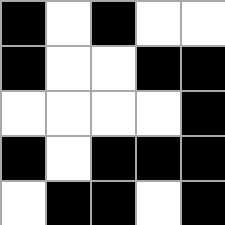[["black", "white", "black", "white", "white"], ["black", "white", "white", "black", "black"], ["white", "white", "white", "white", "black"], ["black", "white", "black", "black", "black"], ["white", "black", "black", "white", "black"]]